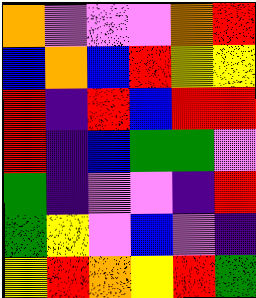[["orange", "violet", "violet", "violet", "orange", "red"], ["blue", "orange", "blue", "red", "yellow", "yellow"], ["red", "indigo", "red", "blue", "red", "red"], ["red", "indigo", "blue", "green", "green", "violet"], ["green", "indigo", "violet", "violet", "indigo", "red"], ["green", "yellow", "violet", "blue", "violet", "indigo"], ["yellow", "red", "orange", "yellow", "red", "green"]]